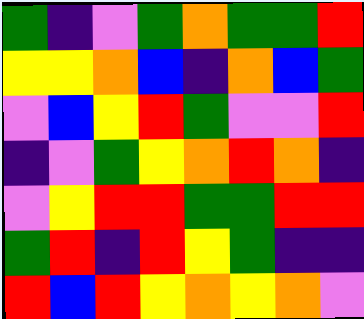[["green", "indigo", "violet", "green", "orange", "green", "green", "red"], ["yellow", "yellow", "orange", "blue", "indigo", "orange", "blue", "green"], ["violet", "blue", "yellow", "red", "green", "violet", "violet", "red"], ["indigo", "violet", "green", "yellow", "orange", "red", "orange", "indigo"], ["violet", "yellow", "red", "red", "green", "green", "red", "red"], ["green", "red", "indigo", "red", "yellow", "green", "indigo", "indigo"], ["red", "blue", "red", "yellow", "orange", "yellow", "orange", "violet"]]